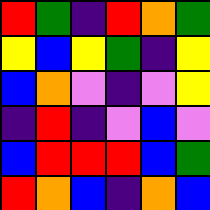[["red", "green", "indigo", "red", "orange", "green"], ["yellow", "blue", "yellow", "green", "indigo", "yellow"], ["blue", "orange", "violet", "indigo", "violet", "yellow"], ["indigo", "red", "indigo", "violet", "blue", "violet"], ["blue", "red", "red", "red", "blue", "green"], ["red", "orange", "blue", "indigo", "orange", "blue"]]